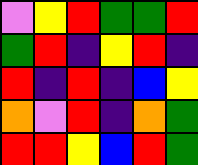[["violet", "yellow", "red", "green", "green", "red"], ["green", "red", "indigo", "yellow", "red", "indigo"], ["red", "indigo", "red", "indigo", "blue", "yellow"], ["orange", "violet", "red", "indigo", "orange", "green"], ["red", "red", "yellow", "blue", "red", "green"]]